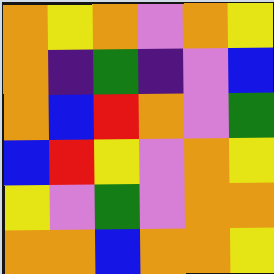[["orange", "yellow", "orange", "violet", "orange", "yellow"], ["orange", "indigo", "green", "indigo", "violet", "blue"], ["orange", "blue", "red", "orange", "violet", "green"], ["blue", "red", "yellow", "violet", "orange", "yellow"], ["yellow", "violet", "green", "violet", "orange", "orange"], ["orange", "orange", "blue", "orange", "orange", "yellow"]]